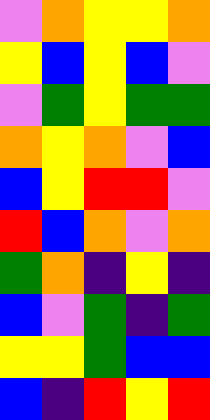[["violet", "orange", "yellow", "yellow", "orange"], ["yellow", "blue", "yellow", "blue", "violet"], ["violet", "green", "yellow", "green", "green"], ["orange", "yellow", "orange", "violet", "blue"], ["blue", "yellow", "red", "red", "violet"], ["red", "blue", "orange", "violet", "orange"], ["green", "orange", "indigo", "yellow", "indigo"], ["blue", "violet", "green", "indigo", "green"], ["yellow", "yellow", "green", "blue", "blue"], ["blue", "indigo", "red", "yellow", "red"]]